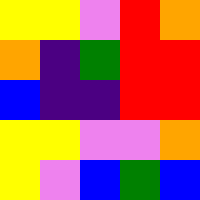[["yellow", "yellow", "violet", "red", "orange"], ["orange", "indigo", "green", "red", "red"], ["blue", "indigo", "indigo", "red", "red"], ["yellow", "yellow", "violet", "violet", "orange"], ["yellow", "violet", "blue", "green", "blue"]]